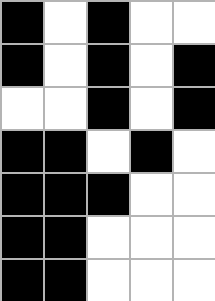[["black", "white", "black", "white", "white"], ["black", "white", "black", "white", "black"], ["white", "white", "black", "white", "black"], ["black", "black", "white", "black", "white"], ["black", "black", "black", "white", "white"], ["black", "black", "white", "white", "white"], ["black", "black", "white", "white", "white"]]